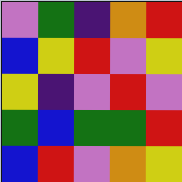[["violet", "green", "indigo", "orange", "red"], ["blue", "yellow", "red", "violet", "yellow"], ["yellow", "indigo", "violet", "red", "violet"], ["green", "blue", "green", "green", "red"], ["blue", "red", "violet", "orange", "yellow"]]